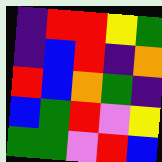[["indigo", "red", "red", "yellow", "green"], ["indigo", "blue", "red", "indigo", "orange"], ["red", "blue", "orange", "green", "indigo"], ["blue", "green", "red", "violet", "yellow"], ["green", "green", "violet", "red", "blue"]]